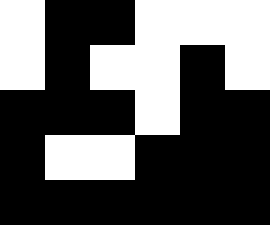[["white", "black", "black", "white", "white", "white"], ["white", "black", "white", "white", "black", "white"], ["black", "black", "black", "white", "black", "black"], ["black", "white", "white", "black", "black", "black"], ["black", "black", "black", "black", "black", "black"]]